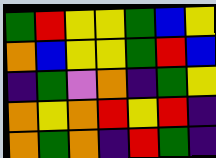[["green", "red", "yellow", "yellow", "green", "blue", "yellow"], ["orange", "blue", "yellow", "yellow", "green", "red", "blue"], ["indigo", "green", "violet", "orange", "indigo", "green", "yellow"], ["orange", "yellow", "orange", "red", "yellow", "red", "indigo"], ["orange", "green", "orange", "indigo", "red", "green", "indigo"]]